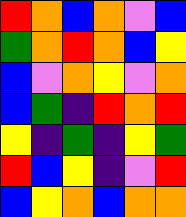[["red", "orange", "blue", "orange", "violet", "blue"], ["green", "orange", "red", "orange", "blue", "yellow"], ["blue", "violet", "orange", "yellow", "violet", "orange"], ["blue", "green", "indigo", "red", "orange", "red"], ["yellow", "indigo", "green", "indigo", "yellow", "green"], ["red", "blue", "yellow", "indigo", "violet", "red"], ["blue", "yellow", "orange", "blue", "orange", "orange"]]